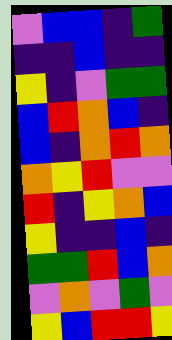[["violet", "blue", "blue", "indigo", "green"], ["indigo", "indigo", "blue", "indigo", "indigo"], ["yellow", "indigo", "violet", "green", "green"], ["blue", "red", "orange", "blue", "indigo"], ["blue", "indigo", "orange", "red", "orange"], ["orange", "yellow", "red", "violet", "violet"], ["red", "indigo", "yellow", "orange", "blue"], ["yellow", "indigo", "indigo", "blue", "indigo"], ["green", "green", "red", "blue", "orange"], ["violet", "orange", "violet", "green", "violet"], ["yellow", "blue", "red", "red", "yellow"]]